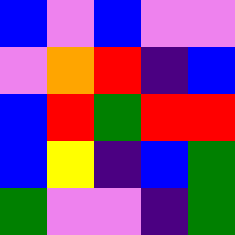[["blue", "violet", "blue", "violet", "violet"], ["violet", "orange", "red", "indigo", "blue"], ["blue", "red", "green", "red", "red"], ["blue", "yellow", "indigo", "blue", "green"], ["green", "violet", "violet", "indigo", "green"]]